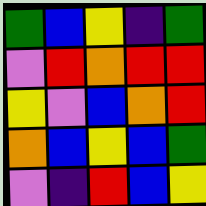[["green", "blue", "yellow", "indigo", "green"], ["violet", "red", "orange", "red", "red"], ["yellow", "violet", "blue", "orange", "red"], ["orange", "blue", "yellow", "blue", "green"], ["violet", "indigo", "red", "blue", "yellow"]]